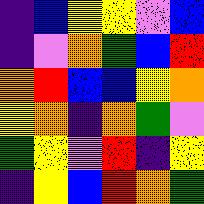[["indigo", "blue", "yellow", "yellow", "violet", "blue"], ["indigo", "violet", "orange", "green", "blue", "red"], ["orange", "red", "blue", "blue", "yellow", "orange"], ["yellow", "orange", "indigo", "orange", "green", "violet"], ["green", "yellow", "violet", "red", "indigo", "yellow"], ["indigo", "yellow", "blue", "red", "orange", "green"]]